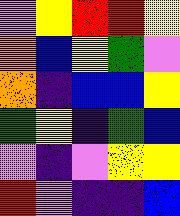[["violet", "yellow", "red", "red", "yellow"], ["orange", "blue", "yellow", "green", "violet"], ["orange", "indigo", "blue", "blue", "yellow"], ["green", "yellow", "indigo", "green", "blue"], ["violet", "indigo", "violet", "yellow", "yellow"], ["red", "violet", "indigo", "indigo", "blue"]]